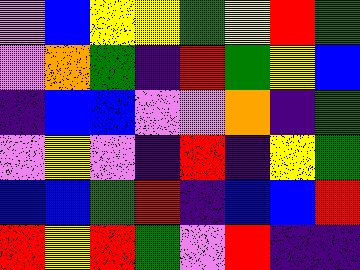[["violet", "blue", "yellow", "yellow", "green", "yellow", "red", "green"], ["violet", "orange", "green", "indigo", "red", "green", "yellow", "blue"], ["indigo", "blue", "blue", "violet", "violet", "orange", "indigo", "green"], ["violet", "yellow", "violet", "indigo", "red", "indigo", "yellow", "green"], ["blue", "blue", "green", "red", "indigo", "blue", "blue", "red"], ["red", "yellow", "red", "green", "violet", "red", "indigo", "indigo"]]